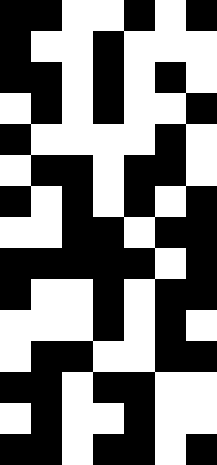[["black", "black", "white", "white", "black", "white", "black"], ["black", "white", "white", "black", "white", "white", "white"], ["black", "black", "white", "black", "white", "black", "white"], ["white", "black", "white", "black", "white", "white", "black"], ["black", "white", "white", "white", "white", "black", "white"], ["white", "black", "black", "white", "black", "black", "white"], ["black", "white", "black", "white", "black", "white", "black"], ["white", "white", "black", "black", "white", "black", "black"], ["black", "black", "black", "black", "black", "white", "black"], ["black", "white", "white", "black", "white", "black", "black"], ["white", "white", "white", "black", "white", "black", "white"], ["white", "black", "black", "white", "white", "black", "black"], ["black", "black", "white", "black", "black", "white", "white"], ["white", "black", "white", "white", "black", "white", "white"], ["black", "black", "white", "black", "black", "white", "black"]]